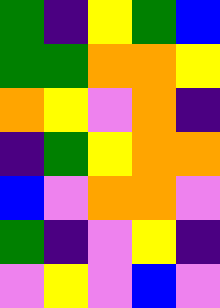[["green", "indigo", "yellow", "green", "blue"], ["green", "green", "orange", "orange", "yellow"], ["orange", "yellow", "violet", "orange", "indigo"], ["indigo", "green", "yellow", "orange", "orange"], ["blue", "violet", "orange", "orange", "violet"], ["green", "indigo", "violet", "yellow", "indigo"], ["violet", "yellow", "violet", "blue", "violet"]]